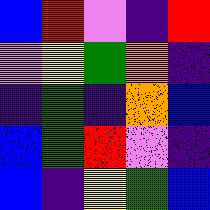[["blue", "red", "violet", "indigo", "red"], ["violet", "yellow", "green", "orange", "indigo"], ["indigo", "green", "indigo", "orange", "blue"], ["blue", "green", "red", "violet", "indigo"], ["blue", "indigo", "yellow", "green", "blue"]]